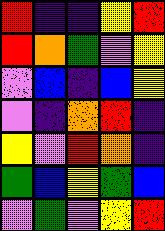[["red", "indigo", "indigo", "yellow", "red"], ["red", "orange", "green", "violet", "yellow"], ["violet", "blue", "indigo", "blue", "yellow"], ["violet", "indigo", "orange", "red", "indigo"], ["yellow", "violet", "red", "orange", "indigo"], ["green", "blue", "yellow", "green", "blue"], ["violet", "green", "violet", "yellow", "red"]]